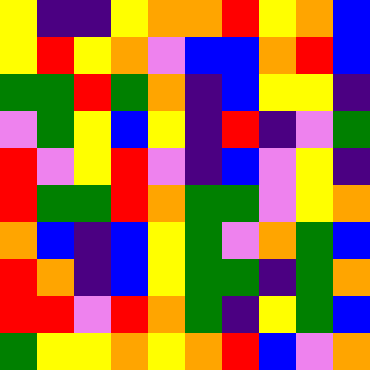[["yellow", "indigo", "indigo", "yellow", "orange", "orange", "red", "yellow", "orange", "blue"], ["yellow", "red", "yellow", "orange", "violet", "blue", "blue", "orange", "red", "blue"], ["green", "green", "red", "green", "orange", "indigo", "blue", "yellow", "yellow", "indigo"], ["violet", "green", "yellow", "blue", "yellow", "indigo", "red", "indigo", "violet", "green"], ["red", "violet", "yellow", "red", "violet", "indigo", "blue", "violet", "yellow", "indigo"], ["red", "green", "green", "red", "orange", "green", "green", "violet", "yellow", "orange"], ["orange", "blue", "indigo", "blue", "yellow", "green", "violet", "orange", "green", "blue"], ["red", "orange", "indigo", "blue", "yellow", "green", "green", "indigo", "green", "orange"], ["red", "red", "violet", "red", "orange", "green", "indigo", "yellow", "green", "blue"], ["green", "yellow", "yellow", "orange", "yellow", "orange", "red", "blue", "violet", "orange"]]